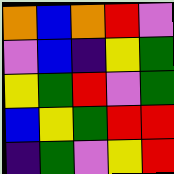[["orange", "blue", "orange", "red", "violet"], ["violet", "blue", "indigo", "yellow", "green"], ["yellow", "green", "red", "violet", "green"], ["blue", "yellow", "green", "red", "red"], ["indigo", "green", "violet", "yellow", "red"]]